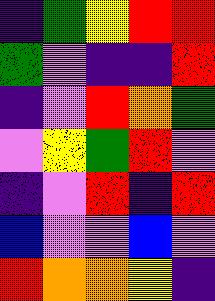[["indigo", "green", "yellow", "red", "red"], ["green", "violet", "indigo", "indigo", "red"], ["indigo", "violet", "red", "orange", "green"], ["violet", "yellow", "green", "red", "violet"], ["indigo", "violet", "red", "indigo", "red"], ["blue", "violet", "violet", "blue", "violet"], ["red", "orange", "orange", "yellow", "indigo"]]